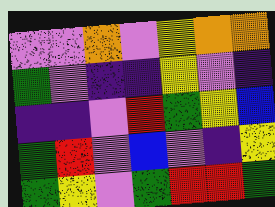[["violet", "violet", "orange", "violet", "yellow", "orange", "orange"], ["green", "violet", "indigo", "indigo", "yellow", "violet", "indigo"], ["indigo", "indigo", "violet", "red", "green", "yellow", "blue"], ["green", "red", "violet", "blue", "violet", "indigo", "yellow"], ["green", "yellow", "violet", "green", "red", "red", "green"]]